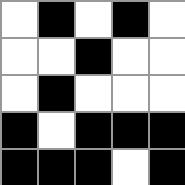[["white", "black", "white", "black", "white"], ["white", "white", "black", "white", "white"], ["white", "black", "white", "white", "white"], ["black", "white", "black", "black", "black"], ["black", "black", "black", "white", "black"]]